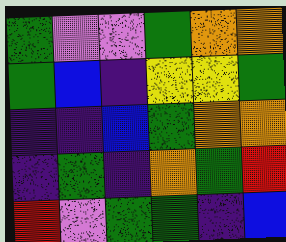[["green", "violet", "violet", "green", "orange", "orange"], ["green", "blue", "indigo", "yellow", "yellow", "green"], ["indigo", "indigo", "blue", "green", "orange", "orange"], ["indigo", "green", "indigo", "orange", "green", "red"], ["red", "violet", "green", "green", "indigo", "blue"]]